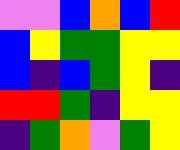[["violet", "violet", "blue", "orange", "blue", "red"], ["blue", "yellow", "green", "green", "yellow", "yellow"], ["blue", "indigo", "blue", "green", "yellow", "indigo"], ["red", "red", "green", "indigo", "yellow", "yellow"], ["indigo", "green", "orange", "violet", "green", "yellow"]]